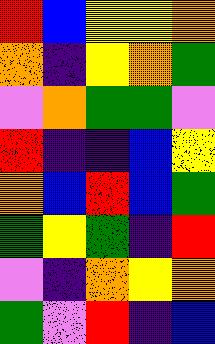[["red", "blue", "yellow", "yellow", "orange"], ["orange", "indigo", "yellow", "orange", "green"], ["violet", "orange", "green", "green", "violet"], ["red", "indigo", "indigo", "blue", "yellow"], ["orange", "blue", "red", "blue", "green"], ["green", "yellow", "green", "indigo", "red"], ["violet", "indigo", "orange", "yellow", "orange"], ["green", "violet", "red", "indigo", "blue"]]